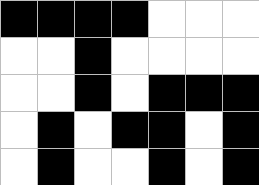[["black", "black", "black", "black", "white", "white", "white"], ["white", "white", "black", "white", "white", "white", "white"], ["white", "white", "black", "white", "black", "black", "black"], ["white", "black", "white", "black", "black", "white", "black"], ["white", "black", "white", "white", "black", "white", "black"]]